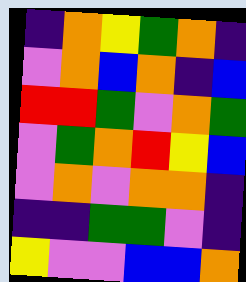[["indigo", "orange", "yellow", "green", "orange", "indigo"], ["violet", "orange", "blue", "orange", "indigo", "blue"], ["red", "red", "green", "violet", "orange", "green"], ["violet", "green", "orange", "red", "yellow", "blue"], ["violet", "orange", "violet", "orange", "orange", "indigo"], ["indigo", "indigo", "green", "green", "violet", "indigo"], ["yellow", "violet", "violet", "blue", "blue", "orange"]]